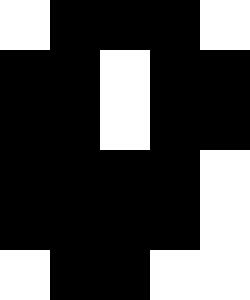[["white", "black", "black", "black", "white"], ["black", "black", "white", "black", "black"], ["black", "black", "white", "black", "black"], ["black", "black", "black", "black", "white"], ["black", "black", "black", "black", "white"], ["white", "black", "black", "white", "white"]]